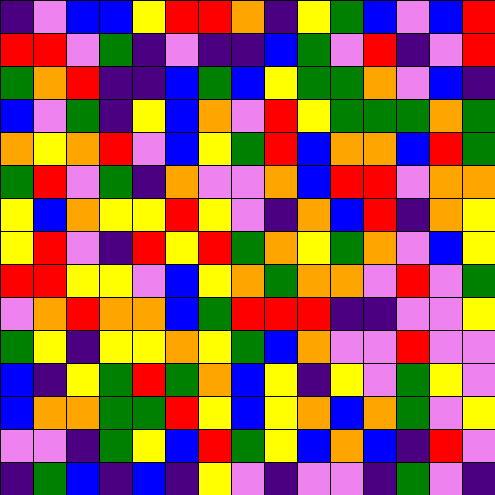[["indigo", "violet", "blue", "blue", "yellow", "red", "red", "orange", "indigo", "yellow", "green", "blue", "violet", "blue", "red"], ["red", "red", "violet", "green", "indigo", "violet", "indigo", "indigo", "blue", "green", "violet", "red", "indigo", "violet", "red"], ["green", "orange", "red", "indigo", "indigo", "blue", "green", "blue", "yellow", "green", "green", "orange", "violet", "blue", "indigo"], ["blue", "violet", "green", "indigo", "yellow", "blue", "orange", "violet", "red", "yellow", "green", "green", "green", "orange", "green"], ["orange", "yellow", "orange", "red", "violet", "blue", "yellow", "green", "red", "blue", "orange", "orange", "blue", "red", "green"], ["green", "red", "violet", "green", "indigo", "orange", "violet", "violet", "orange", "blue", "red", "red", "violet", "orange", "orange"], ["yellow", "blue", "orange", "yellow", "yellow", "red", "yellow", "violet", "indigo", "orange", "blue", "red", "indigo", "orange", "yellow"], ["yellow", "red", "violet", "indigo", "red", "yellow", "red", "green", "orange", "yellow", "green", "orange", "violet", "blue", "yellow"], ["red", "red", "yellow", "yellow", "violet", "blue", "yellow", "orange", "green", "orange", "orange", "violet", "red", "violet", "green"], ["violet", "orange", "red", "orange", "orange", "blue", "green", "red", "red", "red", "indigo", "indigo", "violet", "violet", "yellow"], ["green", "yellow", "indigo", "yellow", "yellow", "orange", "yellow", "green", "blue", "orange", "violet", "violet", "red", "violet", "violet"], ["blue", "indigo", "yellow", "green", "red", "green", "orange", "blue", "yellow", "indigo", "yellow", "violet", "green", "yellow", "violet"], ["blue", "orange", "orange", "green", "green", "red", "yellow", "blue", "yellow", "orange", "blue", "orange", "green", "violet", "yellow"], ["violet", "violet", "indigo", "green", "yellow", "blue", "red", "green", "yellow", "blue", "orange", "blue", "indigo", "red", "violet"], ["indigo", "green", "blue", "indigo", "blue", "indigo", "yellow", "violet", "indigo", "violet", "violet", "indigo", "green", "violet", "indigo"]]